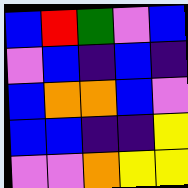[["blue", "red", "green", "violet", "blue"], ["violet", "blue", "indigo", "blue", "indigo"], ["blue", "orange", "orange", "blue", "violet"], ["blue", "blue", "indigo", "indigo", "yellow"], ["violet", "violet", "orange", "yellow", "yellow"]]